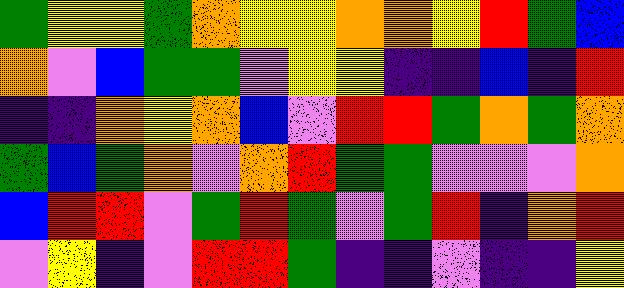[["green", "yellow", "yellow", "green", "orange", "yellow", "yellow", "orange", "orange", "yellow", "red", "green", "blue"], ["orange", "violet", "blue", "green", "green", "violet", "yellow", "yellow", "indigo", "indigo", "blue", "indigo", "red"], ["indigo", "indigo", "orange", "yellow", "orange", "blue", "violet", "red", "red", "green", "orange", "green", "orange"], ["green", "blue", "green", "orange", "violet", "orange", "red", "green", "green", "violet", "violet", "violet", "orange"], ["blue", "red", "red", "violet", "green", "red", "green", "violet", "green", "red", "indigo", "orange", "red"], ["violet", "yellow", "indigo", "violet", "red", "red", "green", "indigo", "indigo", "violet", "indigo", "indigo", "yellow"]]